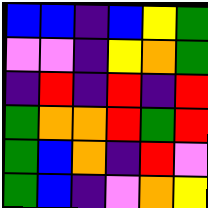[["blue", "blue", "indigo", "blue", "yellow", "green"], ["violet", "violet", "indigo", "yellow", "orange", "green"], ["indigo", "red", "indigo", "red", "indigo", "red"], ["green", "orange", "orange", "red", "green", "red"], ["green", "blue", "orange", "indigo", "red", "violet"], ["green", "blue", "indigo", "violet", "orange", "yellow"]]